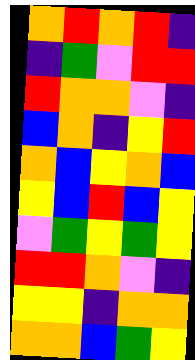[["orange", "red", "orange", "red", "indigo"], ["indigo", "green", "violet", "red", "red"], ["red", "orange", "orange", "violet", "indigo"], ["blue", "orange", "indigo", "yellow", "red"], ["orange", "blue", "yellow", "orange", "blue"], ["yellow", "blue", "red", "blue", "yellow"], ["violet", "green", "yellow", "green", "yellow"], ["red", "red", "orange", "violet", "indigo"], ["yellow", "yellow", "indigo", "orange", "orange"], ["orange", "orange", "blue", "green", "yellow"]]